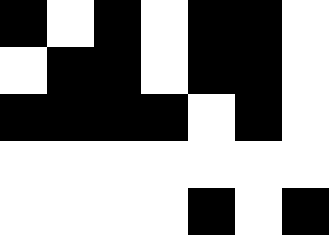[["black", "white", "black", "white", "black", "black", "white"], ["white", "black", "black", "white", "black", "black", "white"], ["black", "black", "black", "black", "white", "black", "white"], ["white", "white", "white", "white", "white", "white", "white"], ["white", "white", "white", "white", "black", "white", "black"]]